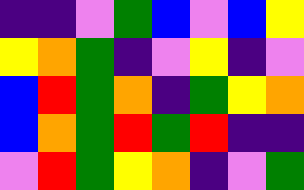[["indigo", "indigo", "violet", "green", "blue", "violet", "blue", "yellow"], ["yellow", "orange", "green", "indigo", "violet", "yellow", "indigo", "violet"], ["blue", "red", "green", "orange", "indigo", "green", "yellow", "orange"], ["blue", "orange", "green", "red", "green", "red", "indigo", "indigo"], ["violet", "red", "green", "yellow", "orange", "indigo", "violet", "green"]]